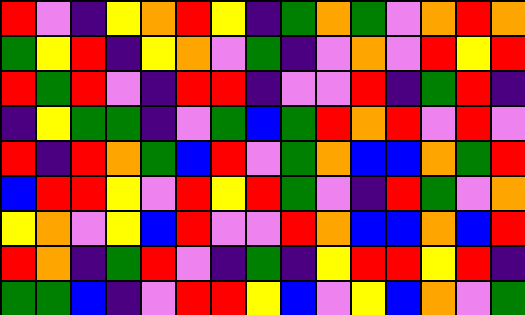[["red", "violet", "indigo", "yellow", "orange", "red", "yellow", "indigo", "green", "orange", "green", "violet", "orange", "red", "orange"], ["green", "yellow", "red", "indigo", "yellow", "orange", "violet", "green", "indigo", "violet", "orange", "violet", "red", "yellow", "red"], ["red", "green", "red", "violet", "indigo", "red", "red", "indigo", "violet", "violet", "red", "indigo", "green", "red", "indigo"], ["indigo", "yellow", "green", "green", "indigo", "violet", "green", "blue", "green", "red", "orange", "red", "violet", "red", "violet"], ["red", "indigo", "red", "orange", "green", "blue", "red", "violet", "green", "orange", "blue", "blue", "orange", "green", "red"], ["blue", "red", "red", "yellow", "violet", "red", "yellow", "red", "green", "violet", "indigo", "red", "green", "violet", "orange"], ["yellow", "orange", "violet", "yellow", "blue", "red", "violet", "violet", "red", "orange", "blue", "blue", "orange", "blue", "red"], ["red", "orange", "indigo", "green", "red", "violet", "indigo", "green", "indigo", "yellow", "red", "red", "yellow", "red", "indigo"], ["green", "green", "blue", "indigo", "violet", "red", "red", "yellow", "blue", "violet", "yellow", "blue", "orange", "violet", "green"]]